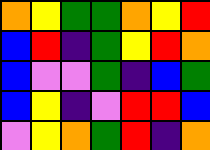[["orange", "yellow", "green", "green", "orange", "yellow", "red"], ["blue", "red", "indigo", "green", "yellow", "red", "orange"], ["blue", "violet", "violet", "green", "indigo", "blue", "green"], ["blue", "yellow", "indigo", "violet", "red", "red", "blue"], ["violet", "yellow", "orange", "green", "red", "indigo", "orange"]]